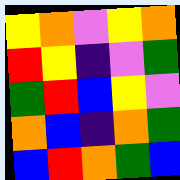[["yellow", "orange", "violet", "yellow", "orange"], ["red", "yellow", "indigo", "violet", "green"], ["green", "red", "blue", "yellow", "violet"], ["orange", "blue", "indigo", "orange", "green"], ["blue", "red", "orange", "green", "blue"]]